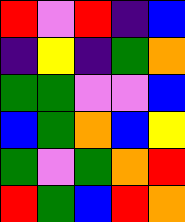[["red", "violet", "red", "indigo", "blue"], ["indigo", "yellow", "indigo", "green", "orange"], ["green", "green", "violet", "violet", "blue"], ["blue", "green", "orange", "blue", "yellow"], ["green", "violet", "green", "orange", "red"], ["red", "green", "blue", "red", "orange"]]